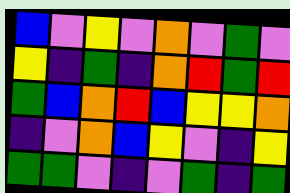[["blue", "violet", "yellow", "violet", "orange", "violet", "green", "violet"], ["yellow", "indigo", "green", "indigo", "orange", "red", "green", "red"], ["green", "blue", "orange", "red", "blue", "yellow", "yellow", "orange"], ["indigo", "violet", "orange", "blue", "yellow", "violet", "indigo", "yellow"], ["green", "green", "violet", "indigo", "violet", "green", "indigo", "green"]]